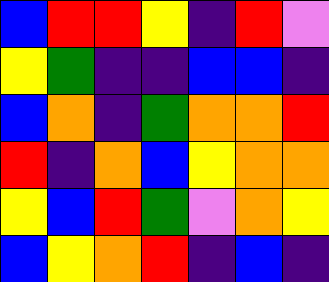[["blue", "red", "red", "yellow", "indigo", "red", "violet"], ["yellow", "green", "indigo", "indigo", "blue", "blue", "indigo"], ["blue", "orange", "indigo", "green", "orange", "orange", "red"], ["red", "indigo", "orange", "blue", "yellow", "orange", "orange"], ["yellow", "blue", "red", "green", "violet", "orange", "yellow"], ["blue", "yellow", "orange", "red", "indigo", "blue", "indigo"]]